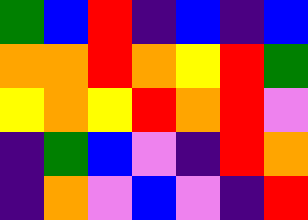[["green", "blue", "red", "indigo", "blue", "indigo", "blue"], ["orange", "orange", "red", "orange", "yellow", "red", "green"], ["yellow", "orange", "yellow", "red", "orange", "red", "violet"], ["indigo", "green", "blue", "violet", "indigo", "red", "orange"], ["indigo", "orange", "violet", "blue", "violet", "indigo", "red"]]